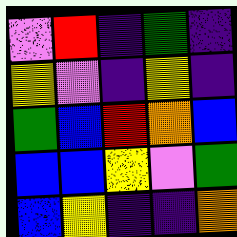[["violet", "red", "indigo", "green", "indigo"], ["yellow", "violet", "indigo", "yellow", "indigo"], ["green", "blue", "red", "orange", "blue"], ["blue", "blue", "yellow", "violet", "green"], ["blue", "yellow", "indigo", "indigo", "orange"]]